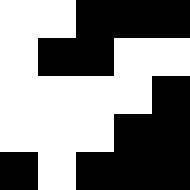[["white", "white", "black", "black", "black"], ["white", "black", "black", "white", "white"], ["white", "white", "white", "white", "black"], ["white", "white", "white", "black", "black"], ["black", "white", "black", "black", "black"]]